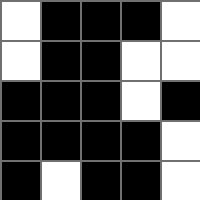[["white", "black", "black", "black", "white"], ["white", "black", "black", "white", "white"], ["black", "black", "black", "white", "black"], ["black", "black", "black", "black", "white"], ["black", "white", "black", "black", "white"]]